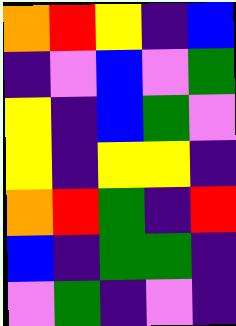[["orange", "red", "yellow", "indigo", "blue"], ["indigo", "violet", "blue", "violet", "green"], ["yellow", "indigo", "blue", "green", "violet"], ["yellow", "indigo", "yellow", "yellow", "indigo"], ["orange", "red", "green", "indigo", "red"], ["blue", "indigo", "green", "green", "indigo"], ["violet", "green", "indigo", "violet", "indigo"]]